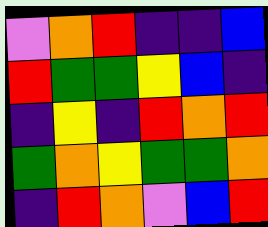[["violet", "orange", "red", "indigo", "indigo", "blue"], ["red", "green", "green", "yellow", "blue", "indigo"], ["indigo", "yellow", "indigo", "red", "orange", "red"], ["green", "orange", "yellow", "green", "green", "orange"], ["indigo", "red", "orange", "violet", "blue", "red"]]